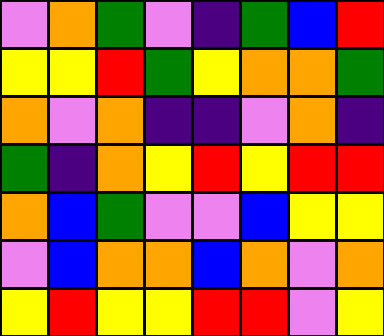[["violet", "orange", "green", "violet", "indigo", "green", "blue", "red"], ["yellow", "yellow", "red", "green", "yellow", "orange", "orange", "green"], ["orange", "violet", "orange", "indigo", "indigo", "violet", "orange", "indigo"], ["green", "indigo", "orange", "yellow", "red", "yellow", "red", "red"], ["orange", "blue", "green", "violet", "violet", "blue", "yellow", "yellow"], ["violet", "blue", "orange", "orange", "blue", "orange", "violet", "orange"], ["yellow", "red", "yellow", "yellow", "red", "red", "violet", "yellow"]]